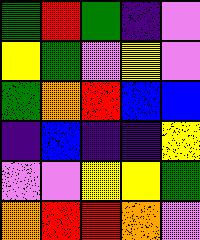[["green", "red", "green", "indigo", "violet"], ["yellow", "green", "violet", "yellow", "violet"], ["green", "orange", "red", "blue", "blue"], ["indigo", "blue", "indigo", "indigo", "yellow"], ["violet", "violet", "yellow", "yellow", "green"], ["orange", "red", "red", "orange", "violet"]]